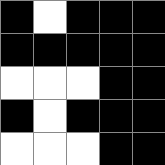[["black", "white", "black", "black", "black"], ["black", "black", "black", "black", "black"], ["white", "white", "white", "black", "black"], ["black", "white", "black", "black", "black"], ["white", "white", "white", "black", "black"]]